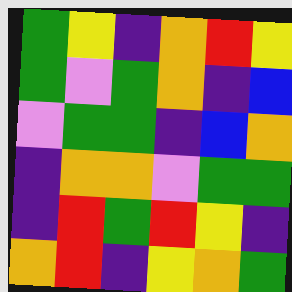[["green", "yellow", "indigo", "orange", "red", "yellow"], ["green", "violet", "green", "orange", "indigo", "blue"], ["violet", "green", "green", "indigo", "blue", "orange"], ["indigo", "orange", "orange", "violet", "green", "green"], ["indigo", "red", "green", "red", "yellow", "indigo"], ["orange", "red", "indigo", "yellow", "orange", "green"]]